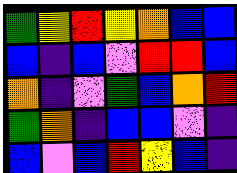[["green", "yellow", "red", "yellow", "orange", "blue", "blue"], ["blue", "indigo", "blue", "violet", "red", "red", "blue"], ["orange", "indigo", "violet", "green", "blue", "orange", "red"], ["green", "orange", "indigo", "blue", "blue", "violet", "indigo"], ["blue", "violet", "blue", "red", "yellow", "blue", "indigo"]]